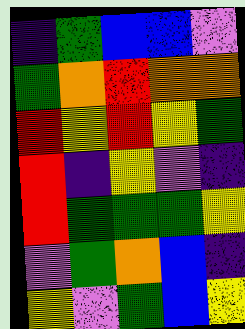[["indigo", "green", "blue", "blue", "violet"], ["green", "orange", "red", "orange", "orange"], ["red", "yellow", "red", "yellow", "green"], ["red", "indigo", "yellow", "violet", "indigo"], ["red", "green", "green", "green", "yellow"], ["violet", "green", "orange", "blue", "indigo"], ["yellow", "violet", "green", "blue", "yellow"]]